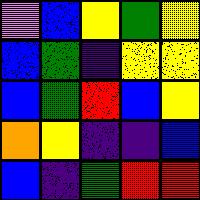[["violet", "blue", "yellow", "green", "yellow"], ["blue", "green", "indigo", "yellow", "yellow"], ["blue", "green", "red", "blue", "yellow"], ["orange", "yellow", "indigo", "indigo", "blue"], ["blue", "indigo", "green", "red", "red"]]